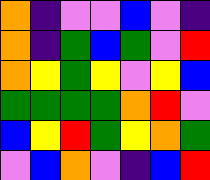[["orange", "indigo", "violet", "violet", "blue", "violet", "indigo"], ["orange", "indigo", "green", "blue", "green", "violet", "red"], ["orange", "yellow", "green", "yellow", "violet", "yellow", "blue"], ["green", "green", "green", "green", "orange", "red", "violet"], ["blue", "yellow", "red", "green", "yellow", "orange", "green"], ["violet", "blue", "orange", "violet", "indigo", "blue", "red"]]